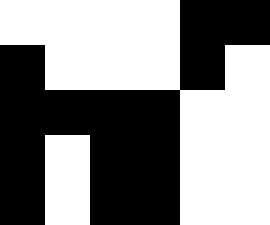[["white", "white", "white", "white", "black", "black"], ["black", "white", "white", "white", "black", "white"], ["black", "black", "black", "black", "white", "white"], ["black", "white", "black", "black", "white", "white"], ["black", "white", "black", "black", "white", "white"]]